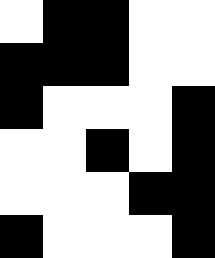[["white", "black", "black", "white", "white"], ["black", "black", "black", "white", "white"], ["black", "white", "white", "white", "black"], ["white", "white", "black", "white", "black"], ["white", "white", "white", "black", "black"], ["black", "white", "white", "white", "black"]]